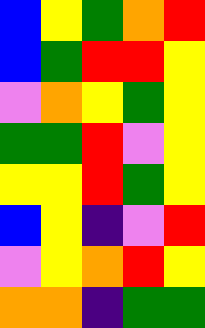[["blue", "yellow", "green", "orange", "red"], ["blue", "green", "red", "red", "yellow"], ["violet", "orange", "yellow", "green", "yellow"], ["green", "green", "red", "violet", "yellow"], ["yellow", "yellow", "red", "green", "yellow"], ["blue", "yellow", "indigo", "violet", "red"], ["violet", "yellow", "orange", "red", "yellow"], ["orange", "orange", "indigo", "green", "green"]]